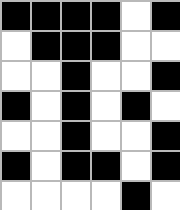[["black", "black", "black", "black", "white", "black"], ["white", "black", "black", "black", "white", "white"], ["white", "white", "black", "white", "white", "black"], ["black", "white", "black", "white", "black", "white"], ["white", "white", "black", "white", "white", "black"], ["black", "white", "black", "black", "white", "black"], ["white", "white", "white", "white", "black", "white"]]